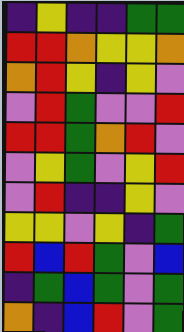[["indigo", "yellow", "indigo", "indigo", "green", "green"], ["red", "red", "orange", "yellow", "yellow", "orange"], ["orange", "red", "yellow", "indigo", "yellow", "violet"], ["violet", "red", "green", "violet", "violet", "red"], ["red", "red", "green", "orange", "red", "violet"], ["violet", "yellow", "green", "violet", "yellow", "red"], ["violet", "red", "indigo", "indigo", "yellow", "violet"], ["yellow", "yellow", "violet", "yellow", "indigo", "green"], ["red", "blue", "red", "green", "violet", "blue"], ["indigo", "green", "blue", "green", "violet", "green"], ["orange", "indigo", "blue", "red", "violet", "green"]]